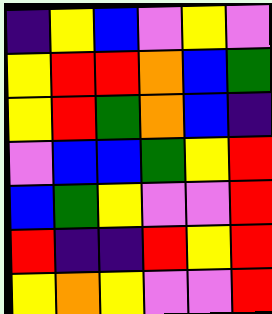[["indigo", "yellow", "blue", "violet", "yellow", "violet"], ["yellow", "red", "red", "orange", "blue", "green"], ["yellow", "red", "green", "orange", "blue", "indigo"], ["violet", "blue", "blue", "green", "yellow", "red"], ["blue", "green", "yellow", "violet", "violet", "red"], ["red", "indigo", "indigo", "red", "yellow", "red"], ["yellow", "orange", "yellow", "violet", "violet", "red"]]